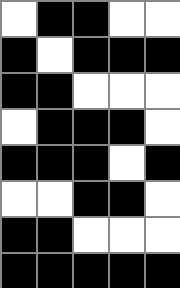[["white", "black", "black", "white", "white"], ["black", "white", "black", "black", "black"], ["black", "black", "white", "white", "white"], ["white", "black", "black", "black", "white"], ["black", "black", "black", "white", "black"], ["white", "white", "black", "black", "white"], ["black", "black", "white", "white", "white"], ["black", "black", "black", "black", "black"]]